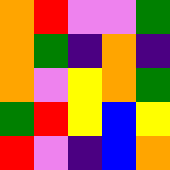[["orange", "red", "violet", "violet", "green"], ["orange", "green", "indigo", "orange", "indigo"], ["orange", "violet", "yellow", "orange", "green"], ["green", "red", "yellow", "blue", "yellow"], ["red", "violet", "indigo", "blue", "orange"]]